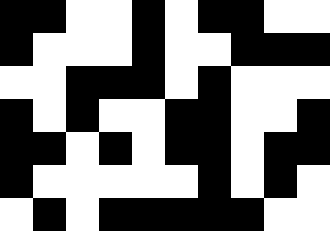[["black", "black", "white", "white", "black", "white", "black", "black", "white", "white"], ["black", "white", "white", "white", "black", "white", "white", "black", "black", "black"], ["white", "white", "black", "black", "black", "white", "black", "white", "white", "white"], ["black", "white", "black", "white", "white", "black", "black", "white", "white", "black"], ["black", "black", "white", "black", "white", "black", "black", "white", "black", "black"], ["black", "white", "white", "white", "white", "white", "black", "white", "black", "white"], ["white", "black", "white", "black", "black", "black", "black", "black", "white", "white"]]